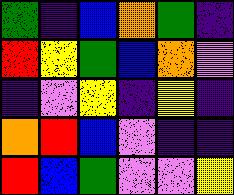[["green", "indigo", "blue", "orange", "green", "indigo"], ["red", "yellow", "green", "blue", "orange", "violet"], ["indigo", "violet", "yellow", "indigo", "yellow", "indigo"], ["orange", "red", "blue", "violet", "indigo", "indigo"], ["red", "blue", "green", "violet", "violet", "yellow"]]